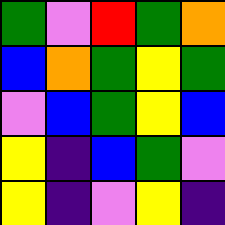[["green", "violet", "red", "green", "orange"], ["blue", "orange", "green", "yellow", "green"], ["violet", "blue", "green", "yellow", "blue"], ["yellow", "indigo", "blue", "green", "violet"], ["yellow", "indigo", "violet", "yellow", "indigo"]]